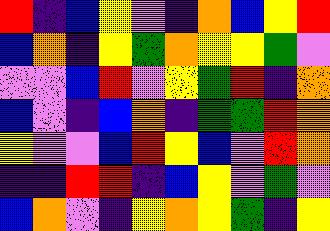[["red", "indigo", "blue", "yellow", "violet", "indigo", "orange", "blue", "yellow", "red"], ["blue", "orange", "indigo", "yellow", "green", "orange", "yellow", "yellow", "green", "violet"], ["violet", "violet", "blue", "red", "violet", "yellow", "green", "red", "indigo", "orange"], ["blue", "violet", "indigo", "blue", "orange", "indigo", "green", "green", "red", "orange"], ["yellow", "violet", "violet", "blue", "red", "yellow", "blue", "violet", "red", "orange"], ["indigo", "indigo", "red", "red", "indigo", "blue", "yellow", "violet", "green", "violet"], ["blue", "orange", "violet", "indigo", "yellow", "orange", "yellow", "green", "indigo", "yellow"]]